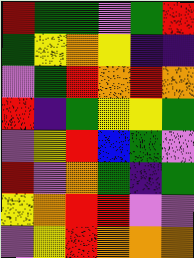[["red", "green", "green", "violet", "green", "red"], ["green", "yellow", "orange", "yellow", "indigo", "indigo"], ["violet", "green", "red", "orange", "red", "orange"], ["red", "indigo", "green", "yellow", "yellow", "green"], ["violet", "yellow", "red", "blue", "green", "violet"], ["red", "violet", "orange", "green", "indigo", "green"], ["yellow", "orange", "red", "red", "violet", "violet"], ["violet", "yellow", "red", "orange", "orange", "orange"]]